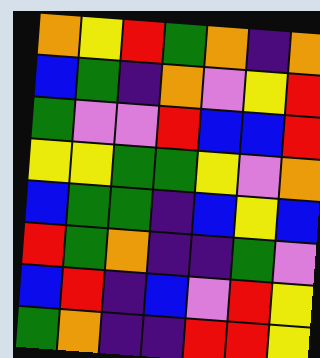[["orange", "yellow", "red", "green", "orange", "indigo", "orange"], ["blue", "green", "indigo", "orange", "violet", "yellow", "red"], ["green", "violet", "violet", "red", "blue", "blue", "red"], ["yellow", "yellow", "green", "green", "yellow", "violet", "orange"], ["blue", "green", "green", "indigo", "blue", "yellow", "blue"], ["red", "green", "orange", "indigo", "indigo", "green", "violet"], ["blue", "red", "indigo", "blue", "violet", "red", "yellow"], ["green", "orange", "indigo", "indigo", "red", "red", "yellow"]]